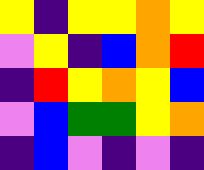[["yellow", "indigo", "yellow", "yellow", "orange", "yellow"], ["violet", "yellow", "indigo", "blue", "orange", "red"], ["indigo", "red", "yellow", "orange", "yellow", "blue"], ["violet", "blue", "green", "green", "yellow", "orange"], ["indigo", "blue", "violet", "indigo", "violet", "indigo"]]